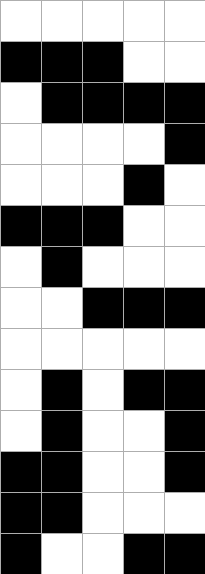[["white", "white", "white", "white", "white"], ["black", "black", "black", "white", "white"], ["white", "black", "black", "black", "black"], ["white", "white", "white", "white", "black"], ["white", "white", "white", "black", "white"], ["black", "black", "black", "white", "white"], ["white", "black", "white", "white", "white"], ["white", "white", "black", "black", "black"], ["white", "white", "white", "white", "white"], ["white", "black", "white", "black", "black"], ["white", "black", "white", "white", "black"], ["black", "black", "white", "white", "black"], ["black", "black", "white", "white", "white"], ["black", "white", "white", "black", "black"]]